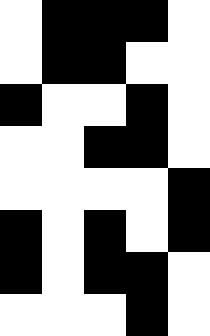[["white", "black", "black", "black", "white"], ["white", "black", "black", "white", "white"], ["black", "white", "white", "black", "white"], ["white", "white", "black", "black", "white"], ["white", "white", "white", "white", "black"], ["black", "white", "black", "white", "black"], ["black", "white", "black", "black", "white"], ["white", "white", "white", "black", "white"]]